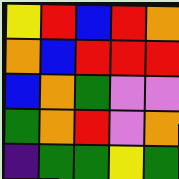[["yellow", "red", "blue", "red", "orange"], ["orange", "blue", "red", "red", "red"], ["blue", "orange", "green", "violet", "violet"], ["green", "orange", "red", "violet", "orange"], ["indigo", "green", "green", "yellow", "green"]]